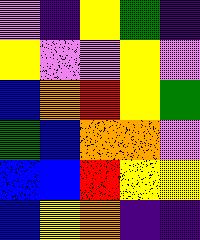[["violet", "indigo", "yellow", "green", "indigo"], ["yellow", "violet", "violet", "yellow", "violet"], ["blue", "orange", "red", "yellow", "green"], ["green", "blue", "orange", "orange", "violet"], ["blue", "blue", "red", "yellow", "yellow"], ["blue", "yellow", "orange", "indigo", "indigo"]]